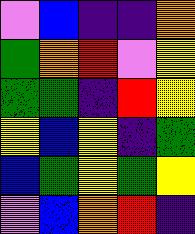[["violet", "blue", "indigo", "indigo", "orange"], ["green", "orange", "red", "violet", "yellow"], ["green", "green", "indigo", "red", "yellow"], ["yellow", "blue", "yellow", "indigo", "green"], ["blue", "green", "yellow", "green", "yellow"], ["violet", "blue", "orange", "red", "indigo"]]